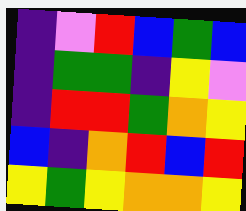[["indigo", "violet", "red", "blue", "green", "blue"], ["indigo", "green", "green", "indigo", "yellow", "violet"], ["indigo", "red", "red", "green", "orange", "yellow"], ["blue", "indigo", "orange", "red", "blue", "red"], ["yellow", "green", "yellow", "orange", "orange", "yellow"]]